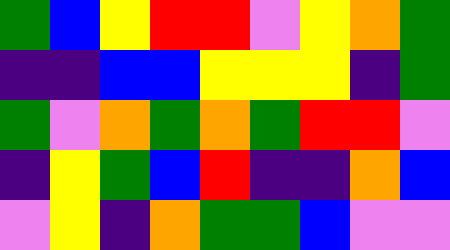[["green", "blue", "yellow", "red", "red", "violet", "yellow", "orange", "green"], ["indigo", "indigo", "blue", "blue", "yellow", "yellow", "yellow", "indigo", "green"], ["green", "violet", "orange", "green", "orange", "green", "red", "red", "violet"], ["indigo", "yellow", "green", "blue", "red", "indigo", "indigo", "orange", "blue"], ["violet", "yellow", "indigo", "orange", "green", "green", "blue", "violet", "violet"]]